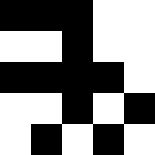[["black", "black", "black", "white", "white"], ["white", "white", "black", "white", "white"], ["black", "black", "black", "black", "white"], ["white", "white", "black", "white", "black"], ["white", "black", "white", "black", "white"]]